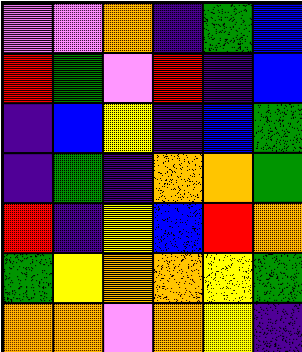[["violet", "violet", "orange", "indigo", "green", "blue"], ["red", "green", "violet", "red", "indigo", "blue"], ["indigo", "blue", "yellow", "indigo", "blue", "green"], ["indigo", "green", "indigo", "orange", "orange", "green"], ["red", "indigo", "yellow", "blue", "red", "orange"], ["green", "yellow", "orange", "orange", "yellow", "green"], ["orange", "orange", "violet", "orange", "yellow", "indigo"]]